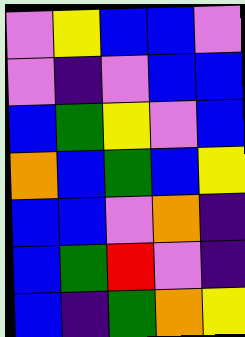[["violet", "yellow", "blue", "blue", "violet"], ["violet", "indigo", "violet", "blue", "blue"], ["blue", "green", "yellow", "violet", "blue"], ["orange", "blue", "green", "blue", "yellow"], ["blue", "blue", "violet", "orange", "indigo"], ["blue", "green", "red", "violet", "indigo"], ["blue", "indigo", "green", "orange", "yellow"]]